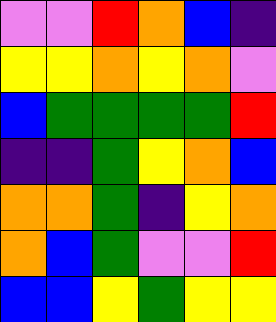[["violet", "violet", "red", "orange", "blue", "indigo"], ["yellow", "yellow", "orange", "yellow", "orange", "violet"], ["blue", "green", "green", "green", "green", "red"], ["indigo", "indigo", "green", "yellow", "orange", "blue"], ["orange", "orange", "green", "indigo", "yellow", "orange"], ["orange", "blue", "green", "violet", "violet", "red"], ["blue", "blue", "yellow", "green", "yellow", "yellow"]]